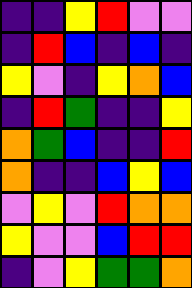[["indigo", "indigo", "yellow", "red", "violet", "violet"], ["indigo", "red", "blue", "indigo", "blue", "indigo"], ["yellow", "violet", "indigo", "yellow", "orange", "blue"], ["indigo", "red", "green", "indigo", "indigo", "yellow"], ["orange", "green", "blue", "indigo", "indigo", "red"], ["orange", "indigo", "indigo", "blue", "yellow", "blue"], ["violet", "yellow", "violet", "red", "orange", "orange"], ["yellow", "violet", "violet", "blue", "red", "red"], ["indigo", "violet", "yellow", "green", "green", "orange"]]